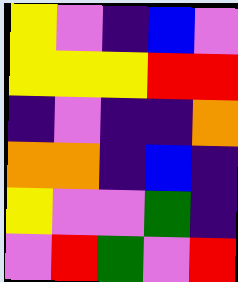[["yellow", "violet", "indigo", "blue", "violet"], ["yellow", "yellow", "yellow", "red", "red"], ["indigo", "violet", "indigo", "indigo", "orange"], ["orange", "orange", "indigo", "blue", "indigo"], ["yellow", "violet", "violet", "green", "indigo"], ["violet", "red", "green", "violet", "red"]]